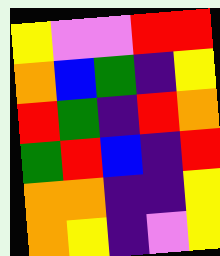[["yellow", "violet", "violet", "red", "red"], ["orange", "blue", "green", "indigo", "yellow"], ["red", "green", "indigo", "red", "orange"], ["green", "red", "blue", "indigo", "red"], ["orange", "orange", "indigo", "indigo", "yellow"], ["orange", "yellow", "indigo", "violet", "yellow"]]